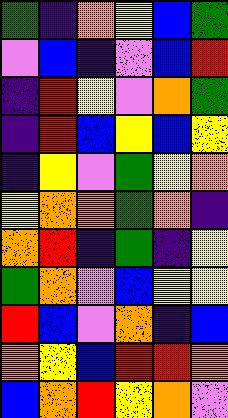[["green", "indigo", "orange", "yellow", "blue", "green"], ["violet", "blue", "indigo", "violet", "blue", "red"], ["indigo", "red", "yellow", "violet", "orange", "green"], ["indigo", "red", "blue", "yellow", "blue", "yellow"], ["indigo", "yellow", "violet", "green", "yellow", "orange"], ["yellow", "orange", "orange", "green", "orange", "indigo"], ["orange", "red", "indigo", "green", "indigo", "yellow"], ["green", "orange", "violet", "blue", "yellow", "yellow"], ["red", "blue", "violet", "orange", "indigo", "blue"], ["orange", "yellow", "blue", "red", "red", "orange"], ["blue", "orange", "red", "yellow", "orange", "violet"]]